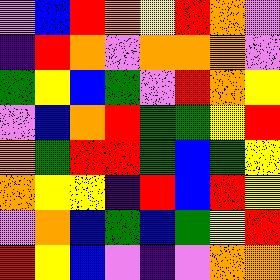[["violet", "blue", "red", "orange", "yellow", "red", "orange", "violet"], ["indigo", "red", "orange", "violet", "orange", "orange", "orange", "violet"], ["green", "yellow", "blue", "green", "violet", "red", "orange", "yellow"], ["violet", "blue", "orange", "red", "green", "green", "yellow", "red"], ["orange", "green", "red", "red", "green", "blue", "green", "yellow"], ["orange", "yellow", "yellow", "indigo", "red", "blue", "red", "yellow"], ["violet", "orange", "blue", "green", "blue", "green", "yellow", "red"], ["red", "yellow", "blue", "violet", "indigo", "violet", "orange", "orange"]]